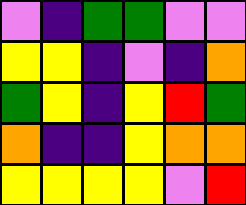[["violet", "indigo", "green", "green", "violet", "violet"], ["yellow", "yellow", "indigo", "violet", "indigo", "orange"], ["green", "yellow", "indigo", "yellow", "red", "green"], ["orange", "indigo", "indigo", "yellow", "orange", "orange"], ["yellow", "yellow", "yellow", "yellow", "violet", "red"]]